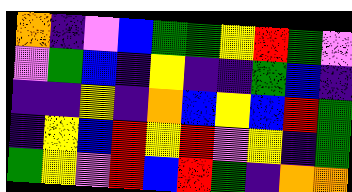[["orange", "indigo", "violet", "blue", "green", "green", "yellow", "red", "green", "violet"], ["violet", "green", "blue", "indigo", "yellow", "indigo", "indigo", "green", "blue", "indigo"], ["indigo", "indigo", "yellow", "indigo", "orange", "blue", "yellow", "blue", "red", "green"], ["indigo", "yellow", "blue", "red", "yellow", "red", "violet", "yellow", "indigo", "green"], ["green", "yellow", "violet", "red", "blue", "red", "green", "indigo", "orange", "orange"]]